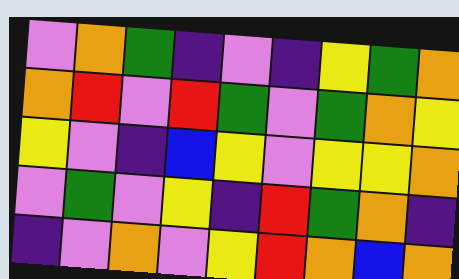[["violet", "orange", "green", "indigo", "violet", "indigo", "yellow", "green", "orange"], ["orange", "red", "violet", "red", "green", "violet", "green", "orange", "yellow"], ["yellow", "violet", "indigo", "blue", "yellow", "violet", "yellow", "yellow", "orange"], ["violet", "green", "violet", "yellow", "indigo", "red", "green", "orange", "indigo"], ["indigo", "violet", "orange", "violet", "yellow", "red", "orange", "blue", "orange"]]